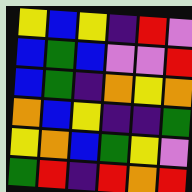[["yellow", "blue", "yellow", "indigo", "red", "violet"], ["blue", "green", "blue", "violet", "violet", "red"], ["blue", "green", "indigo", "orange", "yellow", "orange"], ["orange", "blue", "yellow", "indigo", "indigo", "green"], ["yellow", "orange", "blue", "green", "yellow", "violet"], ["green", "red", "indigo", "red", "orange", "red"]]